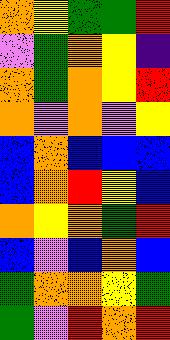[["orange", "yellow", "green", "green", "red"], ["violet", "green", "orange", "yellow", "indigo"], ["orange", "green", "orange", "yellow", "red"], ["orange", "violet", "orange", "violet", "yellow"], ["blue", "orange", "blue", "blue", "blue"], ["blue", "orange", "red", "yellow", "blue"], ["orange", "yellow", "orange", "green", "red"], ["blue", "violet", "blue", "orange", "blue"], ["green", "orange", "orange", "yellow", "green"], ["green", "violet", "red", "orange", "red"]]